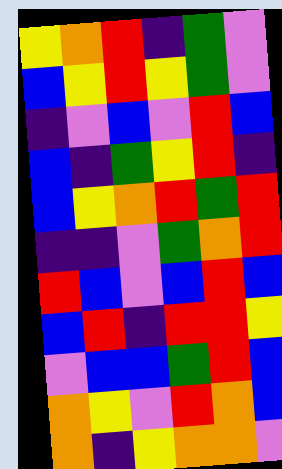[["yellow", "orange", "red", "indigo", "green", "violet"], ["blue", "yellow", "red", "yellow", "green", "violet"], ["indigo", "violet", "blue", "violet", "red", "blue"], ["blue", "indigo", "green", "yellow", "red", "indigo"], ["blue", "yellow", "orange", "red", "green", "red"], ["indigo", "indigo", "violet", "green", "orange", "red"], ["red", "blue", "violet", "blue", "red", "blue"], ["blue", "red", "indigo", "red", "red", "yellow"], ["violet", "blue", "blue", "green", "red", "blue"], ["orange", "yellow", "violet", "red", "orange", "blue"], ["orange", "indigo", "yellow", "orange", "orange", "violet"]]